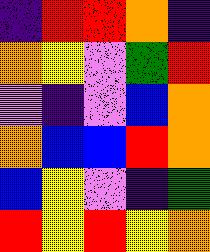[["indigo", "red", "red", "orange", "indigo"], ["orange", "yellow", "violet", "green", "red"], ["violet", "indigo", "violet", "blue", "orange"], ["orange", "blue", "blue", "red", "orange"], ["blue", "yellow", "violet", "indigo", "green"], ["red", "yellow", "red", "yellow", "orange"]]